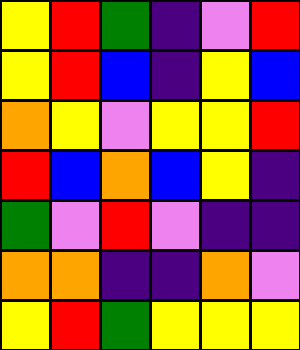[["yellow", "red", "green", "indigo", "violet", "red"], ["yellow", "red", "blue", "indigo", "yellow", "blue"], ["orange", "yellow", "violet", "yellow", "yellow", "red"], ["red", "blue", "orange", "blue", "yellow", "indigo"], ["green", "violet", "red", "violet", "indigo", "indigo"], ["orange", "orange", "indigo", "indigo", "orange", "violet"], ["yellow", "red", "green", "yellow", "yellow", "yellow"]]